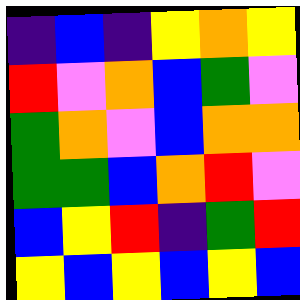[["indigo", "blue", "indigo", "yellow", "orange", "yellow"], ["red", "violet", "orange", "blue", "green", "violet"], ["green", "orange", "violet", "blue", "orange", "orange"], ["green", "green", "blue", "orange", "red", "violet"], ["blue", "yellow", "red", "indigo", "green", "red"], ["yellow", "blue", "yellow", "blue", "yellow", "blue"]]